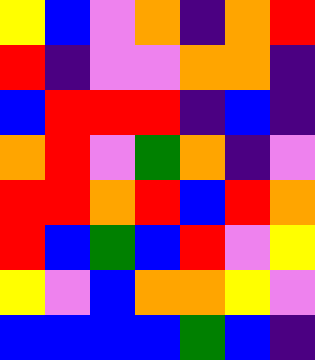[["yellow", "blue", "violet", "orange", "indigo", "orange", "red"], ["red", "indigo", "violet", "violet", "orange", "orange", "indigo"], ["blue", "red", "red", "red", "indigo", "blue", "indigo"], ["orange", "red", "violet", "green", "orange", "indigo", "violet"], ["red", "red", "orange", "red", "blue", "red", "orange"], ["red", "blue", "green", "blue", "red", "violet", "yellow"], ["yellow", "violet", "blue", "orange", "orange", "yellow", "violet"], ["blue", "blue", "blue", "blue", "green", "blue", "indigo"]]